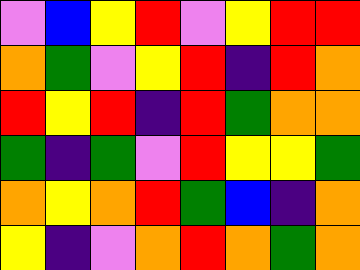[["violet", "blue", "yellow", "red", "violet", "yellow", "red", "red"], ["orange", "green", "violet", "yellow", "red", "indigo", "red", "orange"], ["red", "yellow", "red", "indigo", "red", "green", "orange", "orange"], ["green", "indigo", "green", "violet", "red", "yellow", "yellow", "green"], ["orange", "yellow", "orange", "red", "green", "blue", "indigo", "orange"], ["yellow", "indigo", "violet", "orange", "red", "orange", "green", "orange"]]